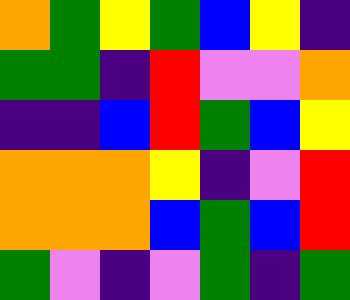[["orange", "green", "yellow", "green", "blue", "yellow", "indigo"], ["green", "green", "indigo", "red", "violet", "violet", "orange"], ["indigo", "indigo", "blue", "red", "green", "blue", "yellow"], ["orange", "orange", "orange", "yellow", "indigo", "violet", "red"], ["orange", "orange", "orange", "blue", "green", "blue", "red"], ["green", "violet", "indigo", "violet", "green", "indigo", "green"]]